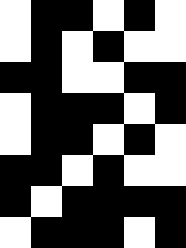[["white", "black", "black", "white", "black", "white"], ["white", "black", "white", "black", "white", "white"], ["black", "black", "white", "white", "black", "black"], ["white", "black", "black", "black", "white", "black"], ["white", "black", "black", "white", "black", "white"], ["black", "black", "white", "black", "white", "white"], ["black", "white", "black", "black", "black", "black"], ["white", "black", "black", "black", "white", "black"]]